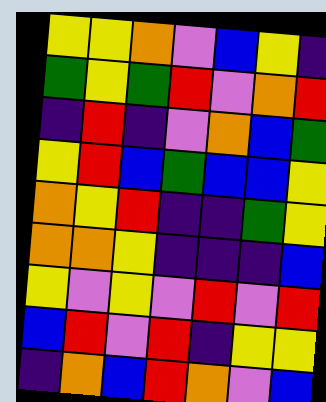[["yellow", "yellow", "orange", "violet", "blue", "yellow", "indigo"], ["green", "yellow", "green", "red", "violet", "orange", "red"], ["indigo", "red", "indigo", "violet", "orange", "blue", "green"], ["yellow", "red", "blue", "green", "blue", "blue", "yellow"], ["orange", "yellow", "red", "indigo", "indigo", "green", "yellow"], ["orange", "orange", "yellow", "indigo", "indigo", "indigo", "blue"], ["yellow", "violet", "yellow", "violet", "red", "violet", "red"], ["blue", "red", "violet", "red", "indigo", "yellow", "yellow"], ["indigo", "orange", "blue", "red", "orange", "violet", "blue"]]